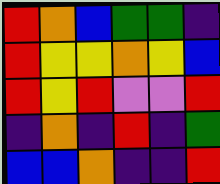[["red", "orange", "blue", "green", "green", "indigo"], ["red", "yellow", "yellow", "orange", "yellow", "blue"], ["red", "yellow", "red", "violet", "violet", "red"], ["indigo", "orange", "indigo", "red", "indigo", "green"], ["blue", "blue", "orange", "indigo", "indigo", "red"]]